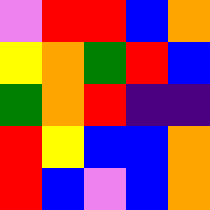[["violet", "red", "red", "blue", "orange"], ["yellow", "orange", "green", "red", "blue"], ["green", "orange", "red", "indigo", "indigo"], ["red", "yellow", "blue", "blue", "orange"], ["red", "blue", "violet", "blue", "orange"]]